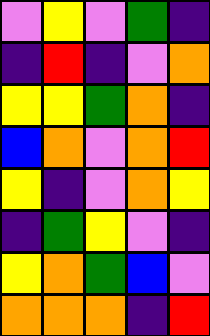[["violet", "yellow", "violet", "green", "indigo"], ["indigo", "red", "indigo", "violet", "orange"], ["yellow", "yellow", "green", "orange", "indigo"], ["blue", "orange", "violet", "orange", "red"], ["yellow", "indigo", "violet", "orange", "yellow"], ["indigo", "green", "yellow", "violet", "indigo"], ["yellow", "orange", "green", "blue", "violet"], ["orange", "orange", "orange", "indigo", "red"]]